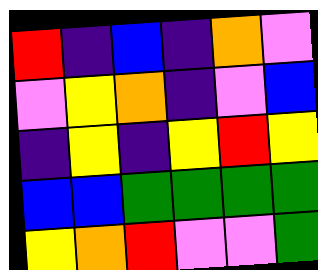[["red", "indigo", "blue", "indigo", "orange", "violet"], ["violet", "yellow", "orange", "indigo", "violet", "blue"], ["indigo", "yellow", "indigo", "yellow", "red", "yellow"], ["blue", "blue", "green", "green", "green", "green"], ["yellow", "orange", "red", "violet", "violet", "green"]]